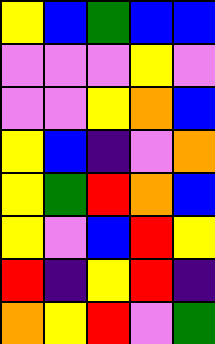[["yellow", "blue", "green", "blue", "blue"], ["violet", "violet", "violet", "yellow", "violet"], ["violet", "violet", "yellow", "orange", "blue"], ["yellow", "blue", "indigo", "violet", "orange"], ["yellow", "green", "red", "orange", "blue"], ["yellow", "violet", "blue", "red", "yellow"], ["red", "indigo", "yellow", "red", "indigo"], ["orange", "yellow", "red", "violet", "green"]]